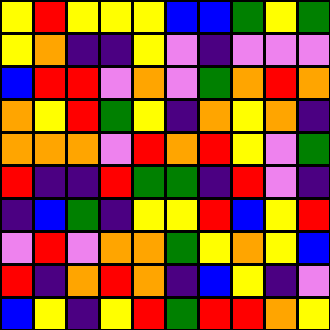[["yellow", "red", "yellow", "yellow", "yellow", "blue", "blue", "green", "yellow", "green"], ["yellow", "orange", "indigo", "indigo", "yellow", "violet", "indigo", "violet", "violet", "violet"], ["blue", "red", "red", "violet", "orange", "violet", "green", "orange", "red", "orange"], ["orange", "yellow", "red", "green", "yellow", "indigo", "orange", "yellow", "orange", "indigo"], ["orange", "orange", "orange", "violet", "red", "orange", "red", "yellow", "violet", "green"], ["red", "indigo", "indigo", "red", "green", "green", "indigo", "red", "violet", "indigo"], ["indigo", "blue", "green", "indigo", "yellow", "yellow", "red", "blue", "yellow", "red"], ["violet", "red", "violet", "orange", "orange", "green", "yellow", "orange", "yellow", "blue"], ["red", "indigo", "orange", "red", "orange", "indigo", "blue", "yellow", "indigo", "violet"], ["blue", "yellow", "indigo", "yellow", "red", "green", "red", "red", "orange", "yellow"]]